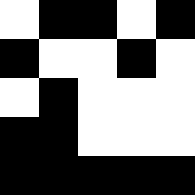[["white", "black", "black", "white", "black"], ["black", "white", "white", "black", "white"], ["white", "black", "white", "white", "white"], ["black", "black", "white", "white", "white"], ["black", "black", "black", "black", "black"]]